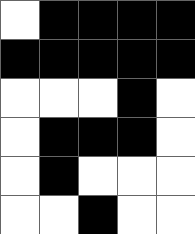[["white", "black", "black", "black", "black"], ["black", "black", "black", "black", "black"], ["white", "white", "white", "black", "white"], ["white", "black", "black", "black", "white"], ["white", "black", "white", "white", "white"], ["white", "white", "black", "white", "white"]]